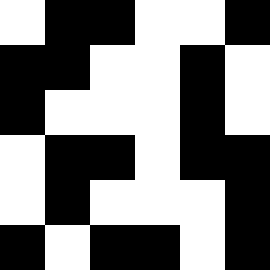[["white", "black", "black", "white", "white", "black"], ["black", "black", "white", "white", "black", "white"], ["black", "white", "white", "white", "black", "white"], ["white", "black", "black", "white", "black", "black"], ["white", "black", "white", "white", "white", "black"], ["black", "white", "black", "black", "white", "black"]]